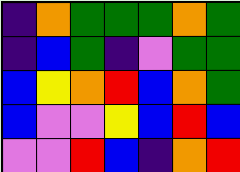[["indigo", "orange", "green", "green", "green", "orange", "green"], ["indigo", "blue", "green", "indigo", "violet", "green", "green"], ["blue", "yellow", "orange", "red", "blue", "orange", "green"], ["blue", "violet", "violet", "yellow", "blue", "red", "blue"], ["violet", "violet", "red", "blue", "indigo", "orange", "red"]]